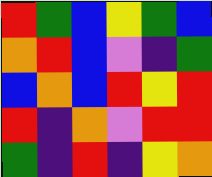[["red", "green", "blue", "yellow", "green", "blue"], ["orange", "red", "blue", "violet", "indigo", "green"], ["blue", "orange", "blue", "red", "yellow", "red"], ["red", "indigo", "orange", "violet", "red", "red"], ["green", "indigo", "red", "indigo", "yellow", "orange"]]